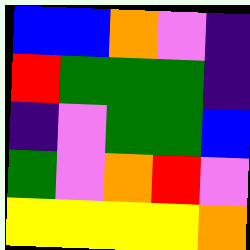[["blue", "blue", "orange", "violet", "indigo"], ["red", "green", "green", "green", "indigo"], ["indigo", "violet", "green", "green", "blue"], ["green", "violet", "orange", "red", "violet"], ["yellow", "yellow", "yellow", "yellow", "orange"]]